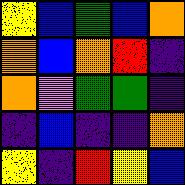[["yellow", "blue", "green", "blue", "orange"], ["orange", "blue", "orange", "red", "indigo"], ["orange", "violet", "green", "green", "indigo"], ["indigo", "blue", "indigo", "indigo", "orange"], ["yellow", "indigo", "red", "yellow", "blue"]]